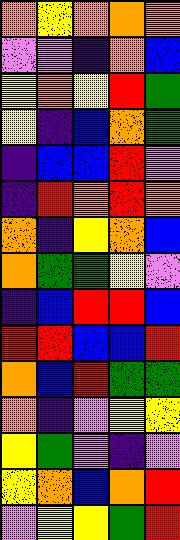[["orange", "yellow", "orange", "orange", "orange"], ["violet", "violet", "indigo", "orange", "blue"], ["yellow", "orange", "yellow", "red", "green"], ["yellow", "indigo", "blue", "orange", "green"], ["indigo", "blue", "blue", "red", "violet"], ["indigo", "red", "orange", "red", "orange"], ["orange", "indigo", "yellow", "orange", "blue"], ["orange", "green", "green", "yellow", "violet"], ["indigo", "blue", "red", "red", "blue"], ["red", "red", "blue", "blue", "red"], ["orange", "blue", "red", "green", "green"], ["orange", "indigo", "violet", "yellow", "yellow"], ["yellow", "green", "violet", "indigo", "violet"], ["yellow", "orange", "blue", "orange", "red"], ["violet", "yellow", "yellow", "green", "red"]]